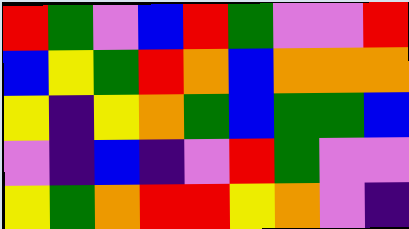[["red", "green", "violet", "blue", "red", "green", "violet", "violet", "red"], ["blue", "yellow", "green", "red", "orange", "blue", "orange", "orange", "orange"], ["yellow", "indigo", "yellow", "orange", "green", "blue", "green", "green", "blue"], ["violet", "indigo", "blue", "indigo", "violet", "red", "green", "violet", "violet"], ["yellow", "green", "orange", "red", "red", "yellow", "orange", "violet", "indigo"]]